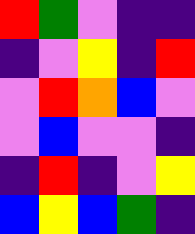[["red", "green", "violet", "indigo", "indigo"], ["indigo", "violet", "yellow", "indigo", "red"], ["violet", "red", "orange", "blue", "violet"], ["violet", "blue", "violet", "violet", "indigo"], ["indigo", "red", "indigo", "violet", "yellow"], ["blue", "yellow", "blue", "green", "indigo"]]